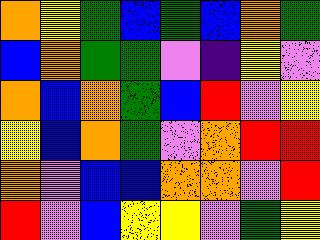[["orange", "yellow", "green", "blue", "green", "blue", "orange", "green"], ["blue", "orange", "green", "green", "violet", "indigo", "yellow", "violet"], ["orange", "blue", "orange", "green", "blue", "red", "violet", "yellow"], ["yellow", "blue", "orange", "green", "violet", "orange", "red", "red"], ["orange", "violet", "blue", "blue", "orange", "orange", "violet", "red"], ["red", "violet", "blue", "yellow", "yellow", "violet", "green", "yellow"]]